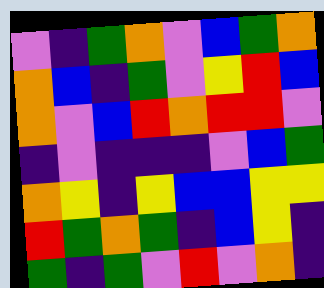[["violet", "indigo", "green", "orange", "violet", "blue", "green", "orange"], ["orange", "blue", "indigo", "green", "violet", "yellow", "red", "blue"], ["orange", "violet", "blue", "red", "orange", "red", "red", "violet"], ["indigo", "violet", "indigo", "indigo", "indigo", "violet", "blue", "green"], ["orange", "yellow", "indigo", "yellow", "blue", "blue", "yellow", "yellow"], ["red", "green", "orange", "green", "indigo", "blue", "yellow", "indigo"], ["green", "indigo", "green", "violet", "red", "violet", "orange", "indigo"]]